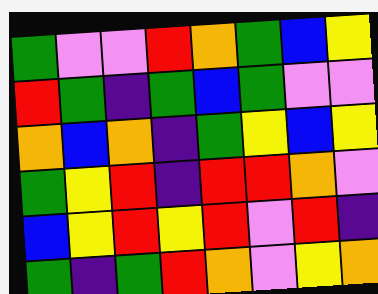[["green", "violet", "violet", "red", "orange", "green", "blue", "yellow"], ["red", "green", "indigo", "green", "blue", "green", "violet", "violet"], ["orange", "blue", "orange", "indigo", "green", "yellow", "blue", "yellow"], ["green", "yellow", "red", "indigo", "red", "red", "orange", "violet"], ["blue", "yellow", "red", "yellow", "red", "violet", "red", "indigo"], ["green", "indigo", "green", "red", "orange", "violet", "yellow", "orange"]]